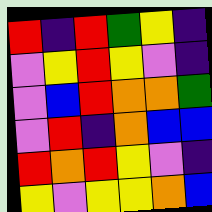[["red", "indigo", "red", "green", "yellow", "indigo"], ["violet", "yellow", "red", "yellow", "violet", "indigo"], ["violet", "blue", "red", "orange", "orange", "green"], ["violet", "red", "indigo", "orange", "blue", "blue"], ["red", "orange", "red", "yellow", "violet", "indigo"], ["yellow", "violet", "yellow", "yellow", "orange", "blue"]]